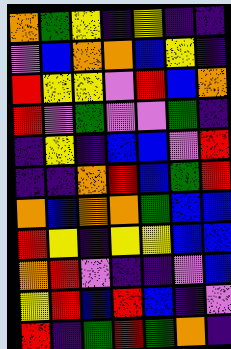[["orange", "green", "yellow", "indigo", "yellow", "indigo", "indigo"], ["violet", "blue", "orange", "orange", "blue", "yellow", "indigo"], ["red", "yellow", "yellow", "violet", "red", "blue", "orange"], ["red", "violet", "green", "violet", "violet", "green", "indigo"], ["indigo", "yellow", "indigo", "blue", "blue", "violet", "red"], ["indigo", "indigo", "orange", "red", "blue", "green", "red"], ["orange", "blue", "orange", "orange", "green", "blue", "blue"], ["red", "yellow", "indigo", "yellow", "yellow", "blue", "blue"], ["orange", "red", "violet", "indigo", "indigo", "violet", "blue"], ["yellow", "red", "blue", "red", "blue", "indigo", "violet"], ["red", "indigo", "green", "red", "green", "orange", "indigo"]]